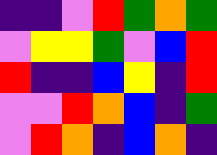[["indigo", "indigo", "violet", "red", "green", "orange", "green"], ["violet", "yellow", "yellow", "green", "violet", "blue", "red"], ["red", "indigo", "indigo", "blue", "yellow", "indigo", "red"], ["violet", "violet", "red", "orange", "blue", "indigo", "green"], ["violet", "red", "orange", "indigo", "blue", "orange", "indigo"]]